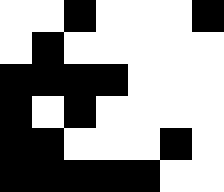[["white", "white", "black", "white", "white", "white", "black"], ["white", "black", "white", "white", "white", "white", "white"], ["black", "black", "black", "black", "white", "white", "white"], ["black", "white", "black", "white", "white", "white", "white"], ["black", "black", "white", "white", "white", "black", "white"], ["black", "black", "black", "black", "black", "white", "white"]]